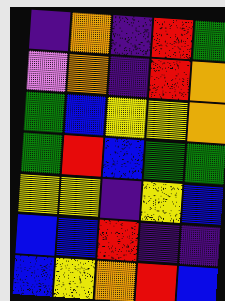[["indigo", "orange", "indigo", "red", "green"], ["violet", "orange", "indigo", "red", "orange"], ["green", "blue", "yellow", "yellow", "orange"], ["green", "red", "blue", "green", "green"], ["yellow", "yellow", "indigo", "yellow", "blue"], ["blue", "blue", "red", "indigo", "indigo"], ["blue", "yellow", "orange", "red", "blue"]]